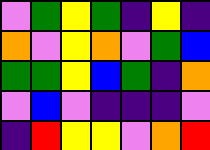[["violet", "green", "yellow", "green", "indigo", "yellow", "indigo"], ["orange", "violet", "yellow", "orange", "violet", "green", "blue"], ["green", "green", "yellow", "blue", "green", "indigo", "orange"], ["violet", "blue", "violet", "indigo", "indigo", "indigo", "violet"], ["indigo", "red", "yellow", "yellow", "violet", "orange", "red"]]